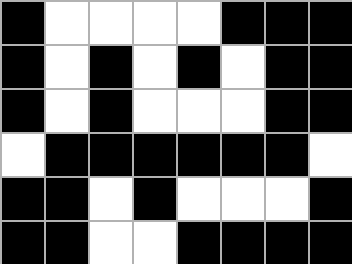[["black", "white", "white", "white", "white", "black", "black", "black"], ["black", "white", "black", "white", "black", "white", "black", "black"], ["black", "white", "black", "white", "white", "white", "black", "black"], ["white", "black", "black", "black", "black", "black", "black", "white"], ["black", "black", "white", "black", "white", "white", "white", "black"], ["black", "black", "white", "white", "black", "black", "black", "black"]]